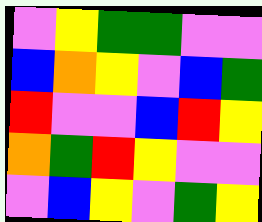[["violet", "yellow", "green", "green", "violet", "violet"], ["blue", "orange", "yellow", "violet", "blue", "green"], ["red", "violet", "violet", "blue", "red", "yellow"], ["orange", "green", "red", "yellow", "violet", "violet"], ["violet", "blue", "yellow", "violet", "green", "yellow"]]